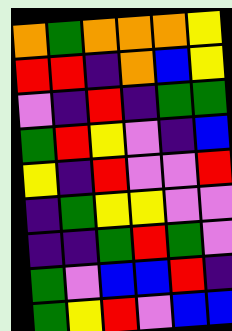[["orange", "green", "orange", "orange", "orange", "yellow"], ["red", "red", "indigo", "orange", "blue", "yellow"], ["violet", "indigo", "red", "indigo", "green", "green"], ["green", "red", "yellow", "violet", "indigo", "blue"], ["yellow", "indigo", "red", "violet", "violet", "red"], ["indigo", "green", "yellow", "yellow", "violet", "violet"], ["indigo", "indigo", "green", "red", "green", "violet"], ["green", "violet", "blue", "blue", "red", "indigo"], ["green", "yellow", "red", "violet", "blue", "blue"]]